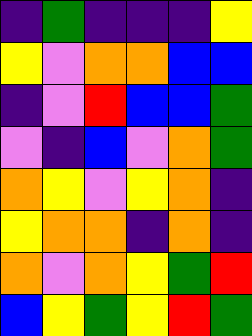[["indigo", "green", "indigo", "indigo", "indigo", "yellow"], ["yellow", "violet", "orange", "orange", "blue", "blue"], ["indigo", "violet", "red", "blue", "blue", "green"], ["violet", "indigo", "blue", "violet", "orange", "green"], ["orange", "yellow", "violet", "yellow", "orange", "indigo"], ["yellow", "orange", "orange", "indigo", "orange", "indigo"], ["orange", "violet", "orange", "yellow", "green", "red"], ["blue", "yellow", "green", "yellow", "red", "green"]]